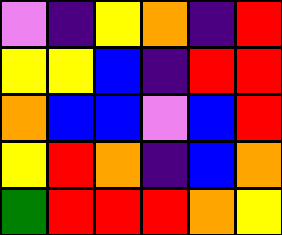[["violet", "indigo", "yellow", "orange", "indigo", "red"], ["yellow", "yellow", "blue", "indigo", "red", "red"], ["orange", "blue", "blue", "violet", "blue", "red"], ["yellow", "red", "orange", "indigo", "blue", "orange"], ["green", "red", "red", "red", "orange", "yellow"]]